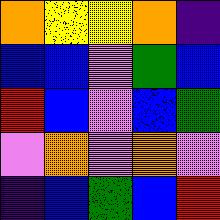[["orange", "yellow", "yellow", "orange", "indigo"], ["blue", "blue", "violet", "green", "blue"], ["red", "blue", "violet", "blue", "green"], ["violet", "orange", "violet", "orange", "violet"], ["indigo", "blue", "green", "blue", "red"]]